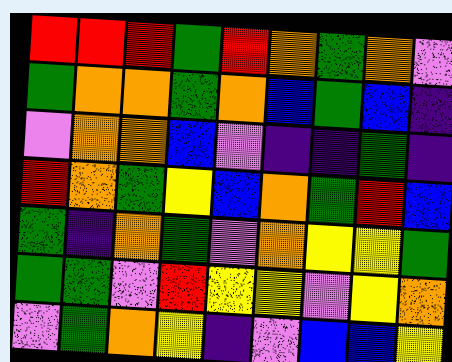[["red", "red", "red", "green", "red", "orange", "green", "orange", "violet"], ["green", "orange", "orange", "green", "orange", "blue", "green", "blue", "indigo"], ["violet", "orange", "orange", "blue", "violet", "indigo", "indigo", "green", "indigo"], ["red", "orange", "green", "yellow", "blue", "orange", "green", "red", "blue"], ["green", "indigo", "orange", "green", "violet", "orange", "yellow", "yellow", "green"], ["green", "green", "violet", "red", "yellow", "yellow", "violet", "yellow", "orange"], ["violet", "green", "orange", "yellow", "indigo", "violet", "blue", "blue", "yellow"]]